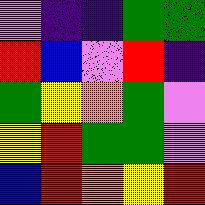[["violet", "indigo", "indigo", "green", "green"], ["red", "blue", "violet", "red", "indigo"], ["green", "yellow", "orange", "green", "violet"], ["yellow", "red", "green", "green", "violet"], ["blue", "red", "orange", "yellow", "red"]]